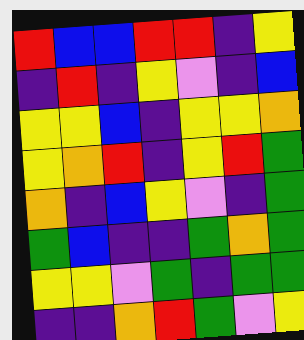[["red", "blue", "blue", "red", "red", "indigo", "yellow"], ["indigo", "red", "indigo", "yellow", "violet", "indigo", "blue"], ["yellow", "yellow", "blue", "indigo", "yellow", "yellow", "orange"], ["yellow", "orange", "red", "indigo", "yellow", "red", "green"], ["orange", "indigo", "blue", "yellow", "violet", "indigo", "green"], ["green", "blue", "indigo", "indigo", "green", "orange", "green"], ["yellow", "yellow", "violet", "green", "indigo", "green", "green"], ["indigo", "indigo", "orange", "red", "green", "violet", "yellow"]]